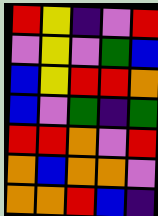[["red", "yellow", "indigo", "violet", "red"], ["violet", "yellow", "violet", "green", "blue"], ["blue", "yellow", "red", "red", "orange"], ["blue", "violet", "green", "indigo", "green"], ["red", "red", "orange", "violet", "red"], ["orange", "blue", "orange", "orange", "violet"], ["orange", "orange", "red", "blue", "indigo"]]